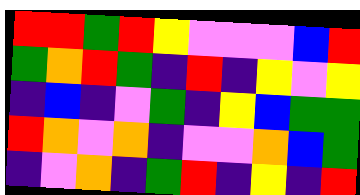[["red", "red", "green", "red", "yellow", "violet", "violet", "violet", "blue", "red"], ["green", "orange", "red", "green", "indigo", "red", "indigo", "yellow", "violet", "yellow"], ["indigo", "blue", "indigo", "violet", "green", "indigo", "yellow", "blue", "green", "green"], ["red", "orange", "violet", "orange", "indigo", "violet", "violet", "orange", "blue", "green"], ["indigo", "violet", "orange", "indigo", "green", "red", "indigo", "yellow", "indigo", "red"]]